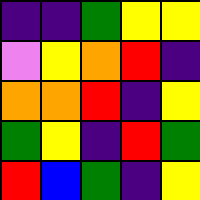[["indigo", "indigo", "green", "yellow", "yellow"], ["violet", "yellow", "orange", "red", "indigo"], ["orange", "orange", "red", "indigo", "yellow"], ["green", "yellow", "indigo", "red", "green"], ["red", "blue", "green", "indigo", "yellow"]]